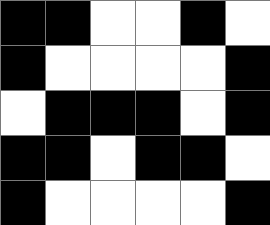[["black", "black", "white", "white", "black", "white"], ["black", "white", "white", "white", "white", "black"], ["white", "black", "black", "black", "white", "black"], ["black", "black", "white", "black", "black", "white"], ["black", "white", "white", "white", "white", "black"]]